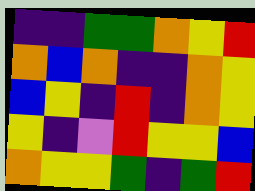[["indigo", "indigo", "green", "green", "orange", "yellow", "red"], ["orange", "blue", "orange", "indigo", "indigo", "orange", "yellow"], ["blue", "yellow", "indigo", "red", "indigo", "orange", "yellow"], ["yellow", "indigo", "violet", "red", "yellow", "yellow", "blue"], ["orange", "yellow", "yellow", "green", "indigo", "green", "red"]]